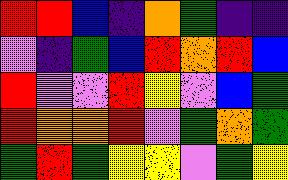[["red", "red", "blue", "indigo", "orange", "green", "indigo", "indigo"], ["violet", "indigo", "green", "blue", "red", "orange", "red", "blue"], ["red", "violet", "violet", "red", "yellow", "violet", "blue", "green"], ["red", "orange", "orange", "red", "violet", "green", "orange", "green"], ["green", "red", "green", "yellow", "yellow", "violet", "green", "yellow"]]